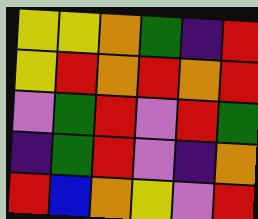[["yellow", "yellow", "orange", "green", "indigo", "red"], ["yellow", "red", "orange", "red", "orange", "red"], ["violet", "green", "red", "violet", "red", "green"], ["indigo", "green", "red", "violet", "indigo", "orange"], ["red", "blue", "orange", "yellow", "violet", "red"]]